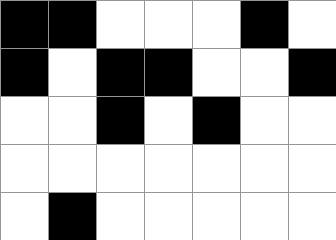[["black", "black", "white", "white", "white", "black", "white"], ["black", "white", "black", "black", "white", "white", "black"], ["white", "white", "black", "white", "black", "white", "white"], ["white", "white", "white", "white", "white", "white", "white"], ["white", "black", "white", "white", "white", "white", "white"]]